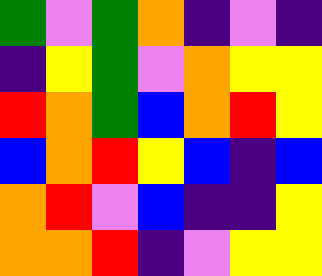[["green", "violet", "green", "orange", "indigo", "violet", "indigo"], ["indigo", "yellow", "green", "violet", "orange", "yellow", "yellow"], ["red", "orange", "green", "blue", "orange", "red", "yellow"], ["blue", "orange", "red", "yellow", "blue", "indigo", "blue"], ["orange", "red", "violet", "blue", "indigo", "indigo", "yellow"], ["orange", "orange", "red", "indigo", "violet", "yellow", "yellow"]]